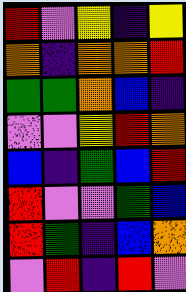[["red", "violet", "yellow", "indigo", "yellow"], ["orange", "indigo", "orange", "orange", "red"], ["green", "green", "orange", "blue", "indigo"], ["violet", "violet", "yellow", "red", "orange"], ["blue", "indigo", "green", "blue", "red"], ["red", "violet", "violet", "green", "blue"], ["red", "green", "indigo", "blue", "orange"], ["violet", "red", "indigo", "red", "violet"]]